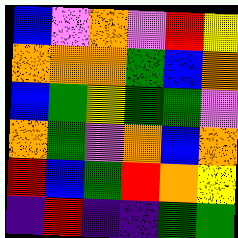[["blue", "violet", "orange", "violet", "red", "yellow"], ["orange", "orange", "orange", "green", "blue", "orange"], ["blue", "green", "yellow", "green", "green", "violet"], ["orange", "green", "violet", "orange", "blue", "orange"], ["red", "blue", "green", "red", "orange", "yellow"], ["indigo", "red", "indigo", "indigo", "green", "green"]]